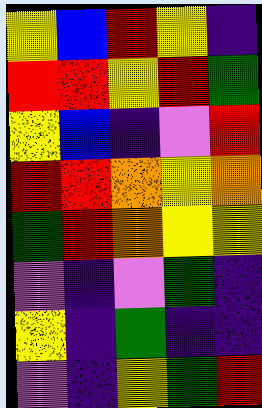[["yellow", "blue", "red", "yellow", "indigo"], ["red", "red", "yellow", "red", "green"], ["yellow", "blue", "indigo", "violet", "red"], ["red", "red", "orange", "yellow", "orange"], ["green", "red", "orange", "yellow", "yellow"], ["violet", "indigo", "violet", "green", "indigo"], ["yellow", "indigo", "green", "indigo", "indigo"], ["violet", "indigo", "yellow", "green", "red"]]